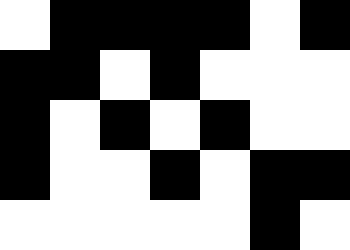[["white", "black", "black", "black", "black", "white", "black"], ["black", "black", "white", "black", "white", "white", "white"], ["black", "white", "black", "white", "black", "white", "white"], ["black", "white", "white", "black", "white", "black", "black"], ["white", "white", "white", "white", "white", "black", "white"]]